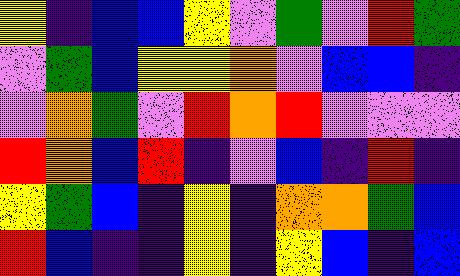[["yellow", "indigo", "blue", "blue", "yellow", "violet", "green", "violet", "red", "green"], ["violet", "green", "blue", "yellow", "yellow", "orange", "violet", "blue", "blue", "indigo"], ["violet", "orange", "green", "violet", "red", "orange", "red", "violet", "violet", "violet"], ["red", "orange", "blue", "red", "indigo", "violet", "blue", "indigo", "red", "indigo"], ["yellow", "green", "blue", "indigo", "yellow", "indigo", "orange", "orange", "green", "blue"], ["red", "blue", "indigo", "indigo", "yellow", "indigo", "yellow", "blue", "indigo", "blue"]]